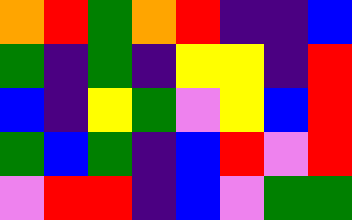[["orange", "red", "green", "orange", "red", "indigo", "indigo", "blue"], ["green", "indigo", "green", "indigo", "yellow", "yellow", "indigo", "red"], ["blue", "indigo", "yellow", "green", "violet", "yellow", "blue", "red"], ["green", "blue", "green", "indigo", "blue", "red", "violet", "red"], ["violet", "red", "red", "indigo", "blue", "violet", "green", "green"]]